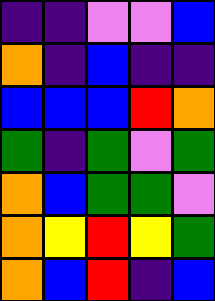[["indigo", "indigo", "violet", "violet", "blue"], ["orange", "indigo", "blue", "indigo", "indigo"], ["blue", "blue", "blue", "red", "orange"], ["green", "indigo", "green", "violet", "green"], ["orange", "blue", "green", "green", "violet"], ["orange", "yellow", "red", "yellow", "green"], ["orange", "blue", "red", "indigo", "blue"]]